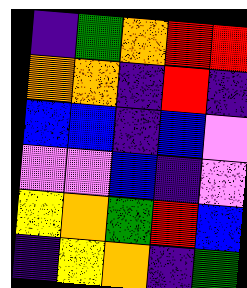[["indigo", "green", "orange", "red", "red"], ["orange", "orange", "indigo", "red", "indigo"], ["blue", "blue", "indigo", "blue", "violet"], ["violet", "violet", "blue", "indigo", "violet"], ["yellow", "orange", "green", "red", "blue"], ["indigo", "yellow", "orange", "indigo", "green"]]